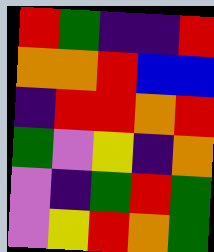[["red", "green", "indigo", "indigo", "red"], ["orange", "orange", "red", "blue", "blue"], ["indigo", "red", "red", "orange", "red"], ["green", "violet", "yellow", "indigo", "orange"], ["violet", "indigo", "green", "red", "green"], ["violet", "yellow", "red", "orange", "green"]]